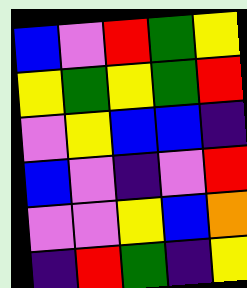[["blue", "violet", "red", "green", "yellow"], ["yellow", "green", "yellow", "green", "red"], ["violet", "yellow", "blue", "blue", "indigo"], ["blue", "violet", "indigo", "violet", "red"], ["violet", "violet", "yellow", "blue", "orange"], ["indigo", "red", "green", "indigo", "yellow"]]